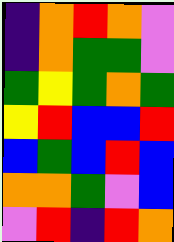[["indigo", "orange", "red", "orange", "violet"], ["indigo", "orange", "green", "green", "violet"], ["green", "yellow", "green", "orange", "green"], ["yellow", "red", "blue", "blue", "red"], ["blue", "green", "blue", "red", "blue"], ["orange", "orange", "green", "violet", "blue"], ["violet", "red", "indigo", "red", "orange"]]